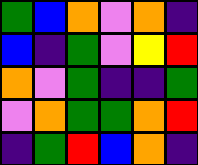[["green", "blue", "orange", "violet", "orange", "indigo"], ["blue", "indigo", "green", "violet", "yellow", "red"], ["orange", "violet", "green", "indigo", "indigo", "green"], ["violet", "orange", "green", "green", "orange", "red"], ["indigo", "green", "red", "blue", "orange", "indigo"]]